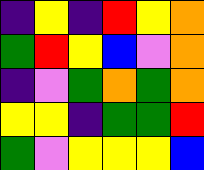[["indigo", "yellow", "indigo", "red", "yellow", "orange"], ["green", "red", "yellow", "blue", "violet", "orange"], ["indigo", "violet", "green", "orange", "green", "orange"], ["yellow", "yellow", "indigo", "green", "green", "red"], ["green", "violet", "yellow", "yellow", "yellow", "blue"]]